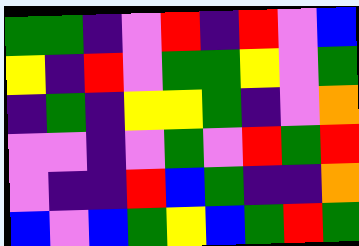[["green", "green", "indigo", "violet", "red", "indigo", "red", "violet", "blue"], ["yellow", "indigo", "red", "violet", "green", "green", "yellow", "violet", "green"], ["indigo", "green", "indigo", "yellow", "yellow", "green", "indigo", "violet", "orange"], ["violet", "violet", "indigo", "violet", "green", "violet", "red", "green", "red"], ["violet", "indigo", "indigo", "red", "blue", "green", "indigo", "indigo", "orange"], ["blue", "violet", "blue", "green", "yellow", "blue", "green", "red", "green"]]